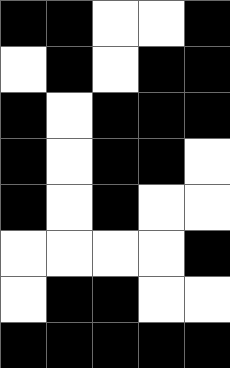[["black", "black", "white", "white", "black"], ["white", "black", "white", "black", "black"], ["black", "white", "black", "black", "black"], ["black", "white", "black", "black", "white"], ["black", "white", "black", "white", "white"], ["white", "white", "white", "white", "black"], ["white", "black", "black", "white", "white"], ["black", "black", "black", "black", "black"]]